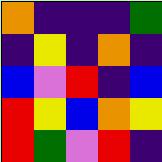[["orange", "indigo", "indigo", "indigo", "green"], ["indigo", "yellow", "indigo", "orange", "indigo"], ["blue", "violet", "red", "indigo", "blue"], ["red", "yellow", "blue", "orange", "yellow"], ["red", "green", "violet", "red", "indigo"]]